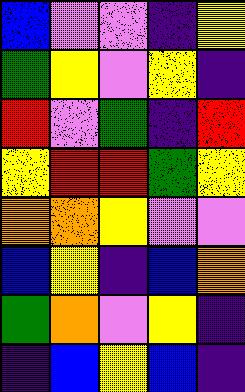[["blue", "violet", "violet", "indigo", "yellow"], ["green", "yellow", "violet", "yellow", "indigo"], ["red", "violet", "green", "indigo", "red"], ["yellow", "red", "red", "green", "yellow"], ["orange", "orange", "yellow", "violet", "violet"], ["blue", "yellow", "indigo", "blue", "orange"], ["green", "orange", "violet", "yellow", "indigo"], ["indigo", "blue", "yellow", "blue", "indigo"]]